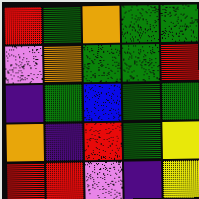[["red", "green", "orange", "green", "green"], ["violet", "orange", "green", "green", "red"], ["indigo", "green", "blue", "green", "green"], ["orange", "indigo", "red", "green", "yellow"], ["red", "red", "violet", "indigo", "yellow"]]